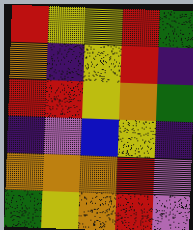[["red", "yellow", "yellow", "red", "green"], ["orange", "indigo", "yellow", "red", "indigo"], ["red", "red", "yellow", "orange", "green"], ["indigo", "violet", "blue", "yellow", "indigo"], ["orange", "orange", "orange", "red", "violet"], ["green", "yellow", "orange", "red", "violet"]]